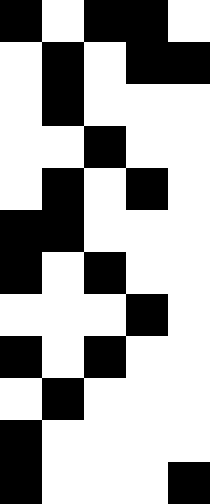[["black", "white", "black", "black", "white"], ["white", "black", "white", "black", "black"], ["white", "black", "white", "white", "white"], ["white", "white", "black", "white", "white"], ["white", "black", "white", "black", "white"], ["black", "black", "white", "white", "white"], ["black", "white", "black", "white", "white"], ["white", "white", "white", "black", "white"], ["black", "white", "black", "white", "white"], ["white", "black", "white", "white", "white"], ["black", "white", "white", "white", "white"], ["black", "white", "white", "white", "black"]]